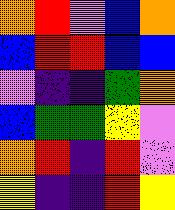[["orange", "red", "violet", "blue", "orange"], ["blue", "red", "red", "blue", "blue"], ["violet", "indigo", "indigo", "green", "orange"], ["blue", "green", "green", "yellow", "violet"], ["orange", "red", "indigo", "red", "violet"], ["yellow", "indigo", "indigo", "red", "yellow"]]